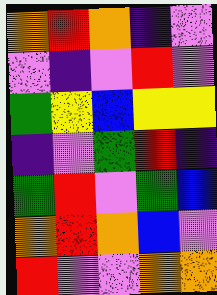[["orange", "red", "orange", "indigo", "violet"], ["violet", "indigo", "violet", "red", "violet"], ["green", "yellow", "blue", "yellow", "yellow"], ["indigo", "violet", "green", "red", "indigo"], ["green", "red", "violet", "green", "blue"], ["orange", "red", "orange", "blue", "violet"], ["red", "violet", "violet", "orange", "orange"]]